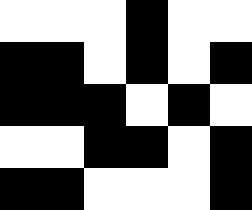[["white", "white", "white", "black", "white", "white"], ["black", "black", "white", "black", "white", "black"], ["black", "black", "black", "white", "black", "white"], ["white", "white", "black", "black", "white", "black"], ["black", "black", "white", "white", "white", "black"]]